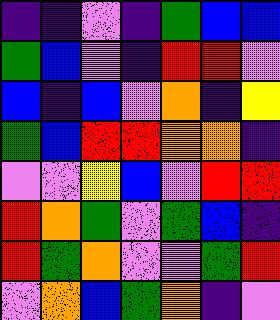[["indigo", "indigo", "violet", "indigo", "green", "blue", "blue"], ["green", "blue", "violet", "indigo", "red", "red", "violet"], ["blue", "indigo", "blue", "violet", "orange", "indigo", "yellow"], ["green", "blue", "red", "red", "orange", "orange", "indigo"], ["violet", "violet", "yellow", "blue", "violet", "red", "red"], ["red", "orange", "green", "violet", "green", "blue", "indigo"], ["red", "green", "orange", "violet", "violet", "green", "red"], ["violet", "orange", "blue", "green", "orange", "indigo", "violet"]]